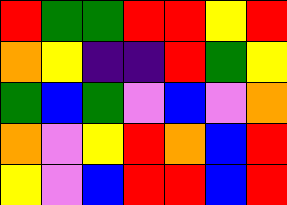[["red", "green", "green", "red", "red", "yellow", "red"], ["orange", "yellow", "indigo", "indigo", "red", "green", "yellow"], ["green", "blue", "green", "violet", "blue", "violet", "orange"], ["orange", "violet", "yellow", "red", "orange", "blue", "red"], ["yellow", "violet", "blue", "red", "red", "blue", "red"]]